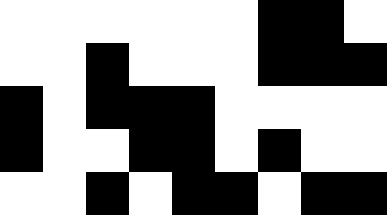[["white", "white", "white", "white", "white", "white", "black", "black", "white"], ["white", "white", "black", "white", "white", "white", "black", "black", "black"], ["black", "white", "black", "black", "black", "white", "white", "white", "white"], ["black", "white", "white", "black", "black", "white", "black", "white", "white"], ["white", "white", "black", "white", "black", "black", "white", "black", "black"]]